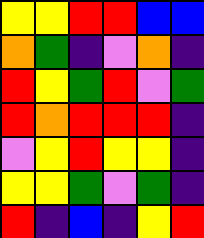[["yellow", "yellow", "red", "red", "blue", "blue"], ["orange", "green", "indigo", "violet", "orange", "indigo"], ["red", "yellow", "green", "red", "violet", "green"], ["red", "orange", "red", "red", "red", "indigo"], ["violet", "yellow", "red", "yellow", "yellow", "indigo"], ["yellow", "yellow", "green", "violet", "green", "indigo"], ["red", "indigo", "blue", "indigo", "yellow", "red"]]